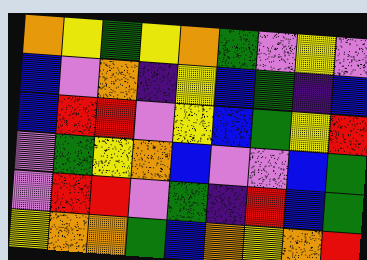[["orange", "yellow", "green", "yellow", "orange", "green", "violet", "yellow", "violet"], ["blue", "violet", "orange", "indigo", "yellow", "blue", "green", "indigo", "blue"], ["blue", "red", "red", "violet", "yellow", "blue", "green", "yellow", "red"], ["violet", "green", "yellow", "orange", "blue", "violet", "violet", "blue", "green"], ["violet", "red", "red", "violet", "green", "indigo", "red", "blue", "green"], ["yellow", "orange", "orange", "green", "blue", "orange", "yellow", "orange", "red"]]